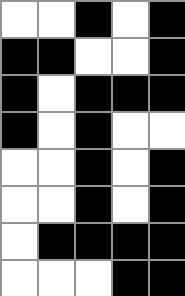[["white", "white", "black", "white", "black"], ["black", "black", "white", "white", "black"], ["black", "white", "black", "black", "black"], ["black", "white", "black", "white", "white"], ["white", "white", "black", "white", "black"], ["white", "white", "black", "white", "black"], ["white", "black", "black", "black", "black"], ["white", "white", "white", "black", "black"]]